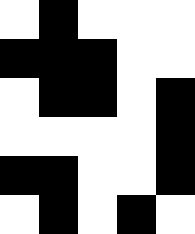[["white", "black", "white", "white", "white"], ["black", "black", "black", "white", "white"], ["white", "black", "black", "white", "black"], ["white", "white", "white", "white", "black"], ["black", "black", "white", "white", "black"], ["white", "black", "white", "black", "white"]]